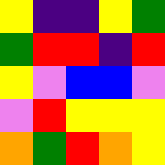[["yellow", "indigo", "indigo", "yellow", "green"], ["green", "red", "red", "indigo", "red"], ["yellow", "violet", "blue", "blue", "violet"], ["violet", "red", "yellow", "yellow", "yellow"], ["orange", "green", "red", "orange", "yellow"]]